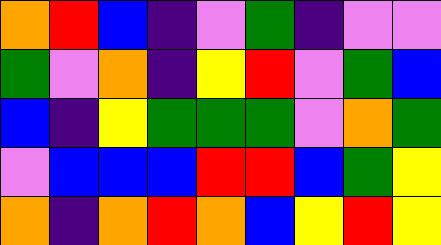[["orange", "red", "blue", "indigo", "violet", "green", "indigo", "violet", "violet"], ["green", "violet", "orange", "indigo", "yellow", "red", "violet", "green", "blue"], ["blue", "indigo", "yellow", "green", "green", "green", "violet", "orange", "green"], ["violet", "blue", "blue", "blue", "red", "red", "blue", "green", "yellow"], ["orange", "indigo", "orange", "red", "orange", "blue", "yellow", "red", "yellow"]]